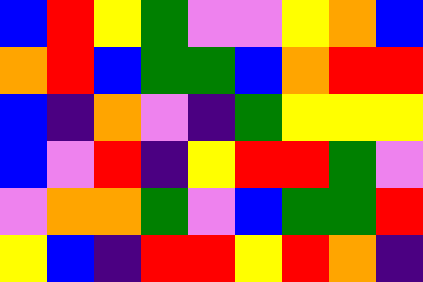[["blue", "red", "yellow", "green", "violet", "violet", "yellow", "orange", "blue"], ["orange", "red", "blue", "green", "green", "blue", "orange", "red", "red"], ["blue", "indigo", "orange", "violet", "indigo", "green", "yellow", "yellow", "yellow"], ["blue", "violet", "red", "indigo", "yellow", "red", "red", "green", "violet"], ["violet", "orange", "orange", "green", "violet", "blue", "green", "green", "red"], ["yellow", "blue", "indigo", "red", "red", "yellow", "red", "orange", "indigo"]]